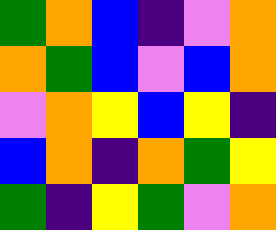[["green", "orange", "blue", "indigo", "violet", "orange"], ["orange", "green", "blue", "violet", "blue", "orange"], ["violet", "orange", "yellow", "blue", "yellow", "indigo"], ["blue", "orange", "indigo", "orange", "green", "yellow"], ["green", "indigo", "yellow", "green", "violet", "orange"]]